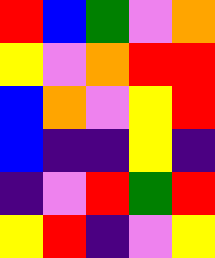[["red", "blue", "green", "violet", "orange"], ["yellow", "violet", "orange", "red", "red"], ["blue", "orange", "violet", "yellow", "red"], ["blue", "indigo", "indigo", "yellow", "indigo"], ["indigo", "violet", "red", "green", "red"], ["yellow", "red", "indigo", "violet", "yellow"]]